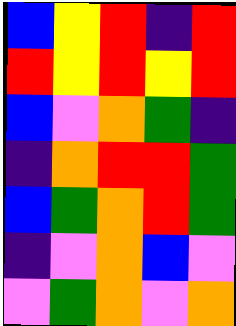[["blue", "yellow", "red", "indigo", "red"], ["red", "yellow", "red", "yellow", "red"], ["blue", "violet", "orange", "green", "indigo"], ["indigo", "orange", "red", "red", "green"], ["blue", "green", "orange", "red", "green"], ["indigo", "violet", "orange", "blue", "violet"], ["violet", "green", "orange", "violet", "orange"]]